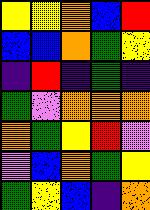[["yellow", "yellow", "orange", "blue", "red"], ["blue", "blue", "orange", "green", "yellow"], ["indigo", "red", "indigo", "green", "indigo"], ["green", "violet", "orange", "orange", "orange"], ["orange", "green", "yellow", "red", "violet"], ["violet", "blue", "orange", "green", "yellow"], ["green", "yellow", "blue", "indigo", "orange"]]